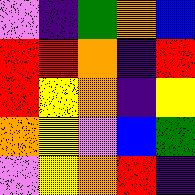[["violet", "indigo", "green", "orange", "blue"], ["red", "red", "orange", "indigo", "red"], ["red", "yellow", "orange", "indigo", "yellow"], ["orange", "yellow", "violet", "blue", "green"], ["violet", "yellow", "orange", "red", "indigo"]]